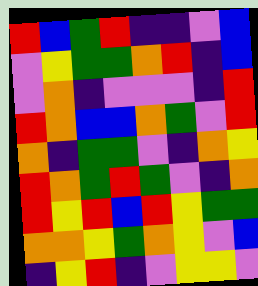[["red", "blue", "green", "red", "indigo", "indigo", "violet", "blue"], ["violet", "yellow", "green", "green", "orange", "red", "indigo", "blue"], ["violet", "orange", "indigo", "violet", "violet", "violet", "indigo", "red"], ["red", "orange", "blue", "blue", "orange", "green", "violet", "red"], ["orange", "indigo", "green", "green", "violet", "indigo", "orange", "yellow"], ["red", "orange", "green", "red", "green", "violet", "indigo", "orange"], ["red", "yellow", "red", "blue", "red", "yellow", "green", "green"], ["orange", "orange", "yellow", "green", "orange", "yellow", "violet", "blue"], ["indigo", "yellow", "red", "indigo", "violet", "yellow", "yellow", "violet"]]